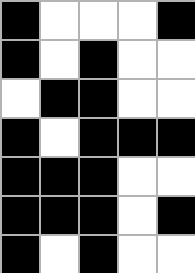[["black", "white", "white", "white", "black"], ["black", "white", "black", "white", "white"], ["white", "black", "black", "white", "white"], ["black", "white", "black", "black", "black"], ["black", "black", "black", "white", "white"], ["black", "black", "black", "white", "black"], ["black", "white", "black", "white", "white"]]